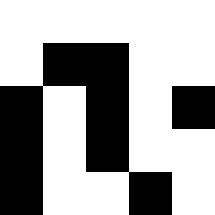[["white", "white", "white", "white", "white"], ["white", "black", "black", "white", "white"], ["black", "white", "black", "white", "black"], ["black", "white", "black", "white", "white"], ["black", "white", "white", "black", "white"]]